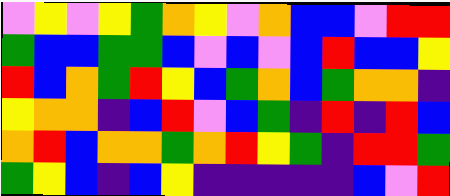[["violet", "yellow", "violet", "yellow", "green", "orange", "yellow", "violet", "orange", "blue", "blue", "violet", "red", "red"], ["green", "blue", "blue", "green", "green", "blue", "violet", "blue", "violet", "blue", "red", "blue", "blue", "yellow"], ["red", "blue", "orange", "green", "red", "yellow", "blue", "green", "orange", "blue", "green", "orange", "orange", "indigo"], ["yellow", "orange", "orange", "indigo", "blue", "red", "violet", "blue", "green", "indigo", "red", "indigo", "red", "blue"], ["orange", "red", "blue", "orange", "orange", "green", "orange", "red", "yellow", "green", "indigo", "red", "red", "green"], ["green", "yellow", "blue", "indigo", "blue", "yellow", "indigo", "indigo", "indigo", "indigo", "indigo", "blue", "violet", "red"]]